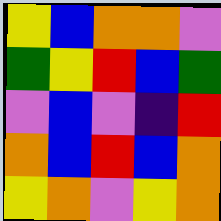[["yellow", "blue", "orange", "orange", "violet"], ["green", "yellow", "red", "blue", "green"], ["violet", "blue", "violet", "indigo", "red"], ["orange", "blue", "red", "blue", "orange"], ["yellow", "orange", "violet", "yellow", "orange"]]